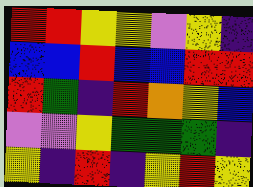[["red", "red", "yellow", "yellow", "violet", "yellow", "indigo"], ["blue", "blue", "red", "blue", "blue", "red", "red"], ["red", "green", "indigo", "red", "orange", "yellow", "blue"], ["violet", "violet", "yellow", "green", "green", "green", "indigo"], ["yellow", "indigo", "red", "indigo", "yellow", "red", "yellow"]]